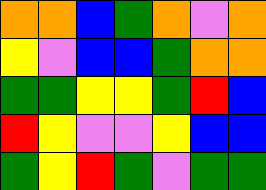[["orange", "orange", "blue", "green", "orange", "violet", "orange"], ["yellow", "violet", "blue", "blue", "green", "orange", "orange"], ["green", "green", "yellow", "yellow", "green", "red", "blue"], ["red", "yellow", "violet", "violet", "yellow", "blue", "blue"], ["green", "yellow", "red", "green", "violet", "green", "green"]]